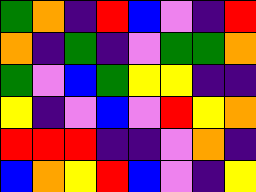[["green", "orange", "indigo", "red", "blue", "violet", "indigo", "red"], ["orange", "indigo", "green", "indigo", "violet", "green", "green", "orange"], ["green", "violet", "blue", "green", "yellow", "yellow", "indigo", "indigo"], ["yellow", "indigo", "violet", "blue", "violet", "red", "yellow", "orange"], ["red", "red", "red", "indigo", "indigo", "violet", "orange", "indigo"], ["blue", "orange", "yellow", "red", "blue", "violet", "indigo", "yellow"]]